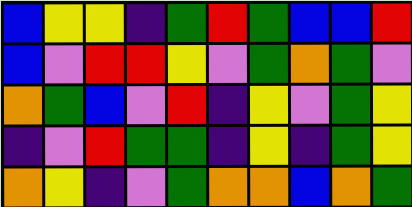[["blue", "yellow", "yellow", "indigo", "green", "red", "green", "blue", "blue", "red"], ["blue", "violet", "red", "red", "yellow", "violet", "green", "orange", "green", "violet"], ["orange", "green", "blue", "violet", "red", "indigo", "yellow", "violet", "green", "yellow"], ["indigo", "violet", "red", "green", "green", "indigo", "yellow", "indigo", "green", "yellow"], ["orange", "yellow", "indigo", "violet", "green", "orange", "orange", "blue", "orange", "green"]]